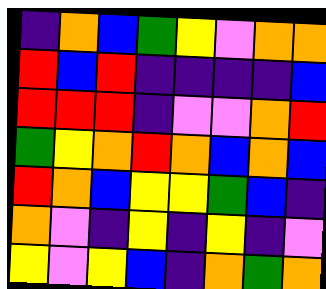[["indigo", "orange", "blue", "green", "yellow", "violet", "orange", "orange"], ["red", "blue", "red", "indigo", "indigo", "indigo", "indigo", "blue"], ["red", "red", "red", "indigo", "violet", "violet", "orange", "red"], ["green", "yellow", "orange", "red", "orange", "blue", "orange", "blue"], ["red", "orange", "blue", "yellow", "yellow", "green", "blue", "indigo"], ["orange", "violet", "indigo", "yellow", "indigo", "yellow", "indigo", "violet"], ["yellow", "violet", "yellow", "blue", "indigo", "orange", "green", "orange"]]